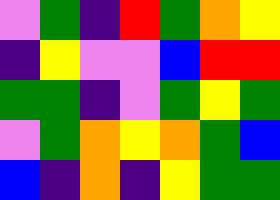[["violet", "green", "indigo", "red", "green", "orange", "yellow"], ["indigo", "yellow", "violet", "violet", "blue", "red", "red"], ["green", "green", "indigo", "violet", "green", "yellow", "green"], ["violet", "green", "orange", "yellow", "orange", "green", "blue"], ["blue", "indigo", "orange", "indigo", "yellow", "green", "green"]]